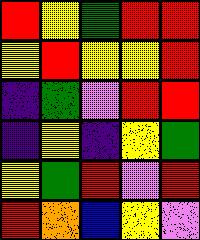[["red", "yellow", "green", "red", "red"], ["yellow", "red", "yellow", "yellow", "red"], ["indigo", "green", "violet", "red", "red"], ["indigo", "yellow", "indigo", "yellow", "green"], ["yellow", "green", "red", "violet", "red"], ["red", "orange", "blue", "yellow", "violet"]]